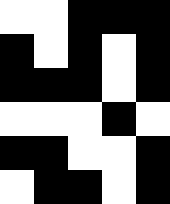[["white", "white", "black", "black", "black"], ["black", "white", "black", "white", "black"], ["black", "black", "black", "white", "black"], ["white", "white", "white", "black", "white"], ["black", "black", "white", "white", "black"], ["white", "black", "black", "white", "black"]]